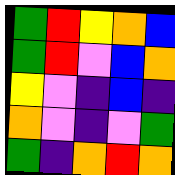[["green", "red", "yellow", "orange", "blue"], ["green", "red", "violet", "blue", "orange"], ["yellow", "violet", "indigo", "blue", "indigo"], ["orange", "violet", "indigo", "violet", "green"], ["green", "indigo", "orange", "red", "orange"]]